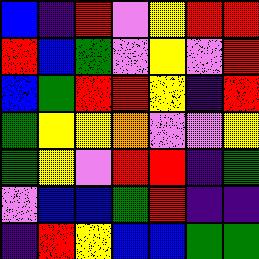[["blue", "indigo", "red", "violet", "yellow", "red", "red"], ["red", "blue", "green", "violet", "yellow", "violet", "red"], ["blue", "green", "red", "red", "yellow", "indigo", "red"], ["green", "yellow", "yellow", "orange", "violet", "violet", "yellow"], ["green", "yellow", "violet", "red", "red", "indigo", "green"], ["violet", "blue", "blue", "green", "red", "indigo", "indigo"], ["indigo", "red", "yellow", "blue", "blue", "green", "green"]]